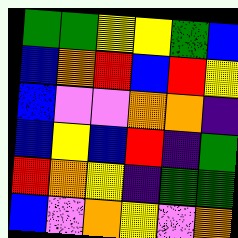[["green", "green", "yellow", "yellow", "green", "blue"], ["blue", "orange", "red", "blue", "red", "yellow"], ["blue", "violet", "violet", "orange", "orange", "indigo"], ["blue", "yellow", "blue", "red", "indigo", "green"], ["red", "orange", "yellow", "indigo", "green", "green"], ["blue", "violet", "orange", "yellow", "violet", "orange"]]